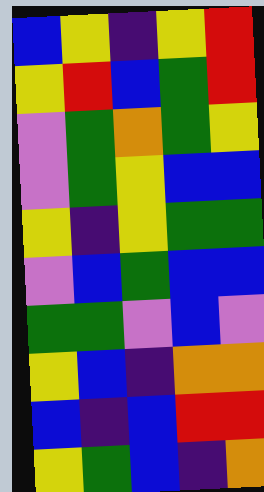[["blue", "yellow", "indigo", "yellow", "red"], ["yellow", "red", "blue", "green", "red"], ["violet", "green", "orange", "green", "yellow"], ["violet", "green", "yellow", "blue", "blue"], ["yellow", "indigo", "yellow", "green", "green"], ["violet", "blue", "green", "blue", "blue"], ["green", "green", "violet", "blue", "violet"], ["yellow", "blue", "indigo", "orange", "orange"], ["blue", "indigo", "blue", "red", "red"], ["yellow", "green", "blue", "indigo", "orange"]]